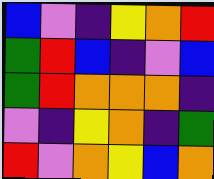[["blue", "violet", "indigo", "yellow", "orange", "red"], ["green", "red", "blue", "indigo", "violet", "blue"], ["green", "red", "orange", "orange", "orange", "indigo"], ["violet", "indigo", "yellow", "orange", "indigo", "green"], ["red", "violet", "orange", "yellow", "blue", "orange"]]